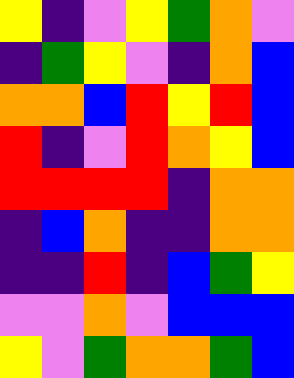[["yellow", "indigo", "violet", "yellow", "green", "orange", "violet"], ["indigo", "green", "yellow", "violet", "indigo", "orange", "blue"], ["orange", "orange", "blue", "red", "yellow", "red", "blue"], ["red", "indigo", "violet", "red", "orange", "yellow", "blue"], ["red", "red", "red", "red", "indigo", "orange", "orange"], ["indigo", "blue", "orange", "indigo", "indigo", "orange", "orange"], ["indigo", "indigo", "red", "indigo", "blue", "green", "yellow"], ["violet", "violet", "orange", "violet", "blue", "blue", "blue"], ["yellow", "violet", "green", "orange", "orange", "green", "blue"]]